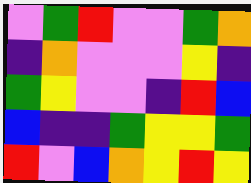[["violet", "green", "red", "violet", "violet", "green", "orange"], ["indigo", "orange", "violet", "violet", "violet", "yellow", "indigo"], ["green", "yellow", "violet", "violet", "indigo", "red", "blue"], ["blue", "indigo", "indigo", "green", "yellow", "yellow", "green"], ["red", "violet", "blue", "orange", "yellow", "red", "yellow"]]